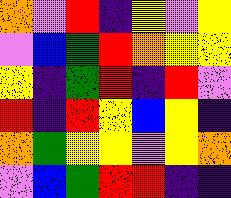[["orange", "violet", "red", "indigo", "yellow", "violet", "yellow"], ["violet", "blue", "green", "red", "orange", "yellow", "yellow"], ["yellow", "indigo", "green", "red", "indigo", "red", "violet"], ["red", "indigo", "red", "yellow", "blue", "yellow", "indigo"], ["orange", "green", "yellow", "yellow", "violet", "yellow", "orange"], ["violet", "blue", "green", "red", "red", "indigo", "indigo"]]